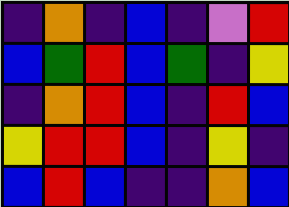[["indigo", "orange", "indigo", "blue", "indigo", "violet", "red"], ["blue", "green", "red", "blue", "green", "indigo", "yellow"], ["indigo", "orange", "red", "blue", "indigo", "red", "blue"], ["yellow", "red", "red", "blue", "indigo", "yellow", "indigo"], ["blue", "red", "blue", "indigo", "indigo", "orange", "blue"]]